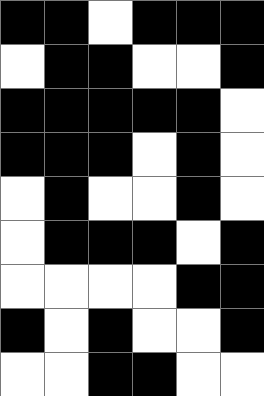[["black", "black", "white", "black", "black", "black"], ["white", "black", "black", "white", "white", "black"], ["black", "black", "black", "black", "black", "white"], ["black", "black", "black", "white", "black", "white"], ["white", "black", "white", "white", "black", "white"], ["white", "black", "black", "black", "white", "black"], ["white", "white", "white", "white", "black", "black"], ["black", "white", "black", "white", "white", "black"], ["white", "white", "black", "black", "white", "white"]]